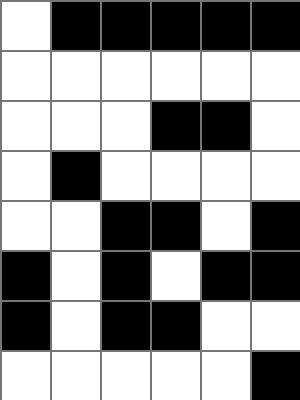[["white", "black", "black", "black", "black", "black"], ["white", "white", "white", "white", "white", "white"], ["white", "white", "white", "black", "black", "white"], ["white", "black", "white", "white", "white", "white"], ["white", "white", "black", "black", "white", "black"], ["black", "white", "black", "white", "black", "black"], ["black", "white", "black", "black", "white", "white"], ["white", "white", "white", "white", "white", "black"]]